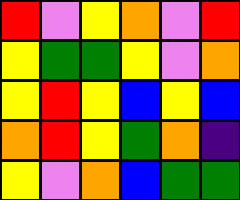[["red", "violet", "yellow", "orange", "violet", "red"], ["yellow", "green", "green", "yellow", "violet", "orange"], ["yellow", "red", "yellow", "blue", "yellow", "blue"], ["orange", "red", "yellow", "green", "orange", "indigo"], ["yellow", "violet", "orange", "blue", "green", "green"]]